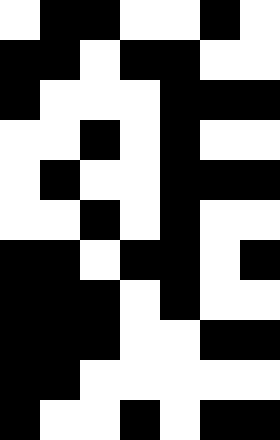[["white", "black", "black", "white", "white", "black", "white"], ["black", "black", "white", "black", "black", "white", "white"], ["black", "white", "white", "white", "black", "black", "black"], ["white", "white", "black", "white", "black", "white", "white"], ["white", "black", "white", "white", "black", "black", "black"], ["white", "white", "black", "white", "black", "white", "white"], ["black", "black", "white", "black", "black", "white", "black"], ["black", "black", "black", "white", "black", "white", "white"], ["black", "black", "black", "white", "white", "black", "black"], ["black", "black", "white", "white", "white", "white", "white"], ["black", "white", "white", "black", "white", "black", "black"]]